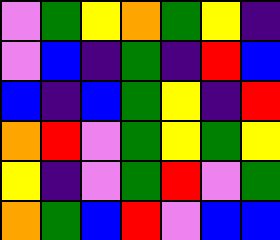[["violet", "green", "yellow", "orange", "green", "yellow", "indigo"], ["violet", "blue", "indigo", "green", "indigo", "red", "blue"], ["blue", "indigo", "blue", "green", "yellow", "indigo", "red"], ["orange", "red", "violet", "green", "yellow", "green", "yellow"], ["yellow", "indigo", "violet", "green", "red", "violet", "green"], ["orange", "green", "blue", "red", "violet", "blue", "blue"]]